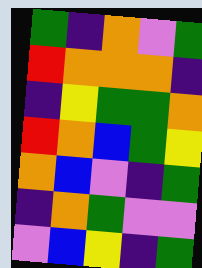[["green", "indigo", "orange", "violet", "green"], ["red", "orange", "orange", "orange", "indigo"], ["indigo", "yellow", "green", "green", "orange"], ["red", "orange", "blue", "green", "yellow"], ["orange", "blue", "violet", "indigo", "green"], ["indigo", "orange", "green", "violet", "violet"], ["violet", "blue", "yellow", "indigo", "green"]]